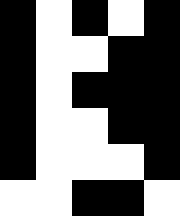[["black", "white", "black", "white", "black"], ["black", "white", "white", "black", "black"], ["black", "white", "black", "black", "black"], ["black", "white", "white", "black", "black"], ["black", "white", "white", "white", "black"], ["white", "white", "black", "black", "white"]]